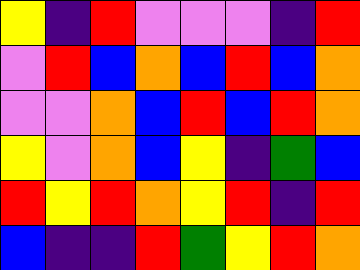[["yellow", "indigo", "red", "violet", "violet", "violet", "indigo", "red"], ["violet", "red", "blue", "orange", "blue", "red", "blue", "orange"], ["violet", "violet", "orange", "blue", "red", "blue", "red", "orange"], ["yellow", "violet", "orange", "blue", "yellow", "indigo", "green", "blue"], ["red", "yellow", "red", "orange", "yellow", "red", "indigo", "red"], ["blue", "indigo", "indigo", "red", "green", "yellow", "red", "orange"]]